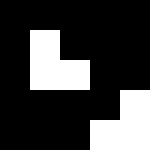[["black", "black", "black", "black", "black"], ["black", "white", "black", "black", "black"], ["black", "white", "white", "black", "black"], ["black", "black", "black", "black", "white"], ["black", "black", "black", "white", "white"]]